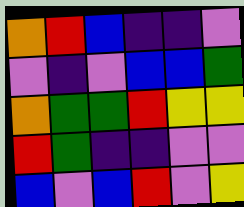[["orange", "red", "blue", "indigo", "indigo", "violet"], ["violet", "indigo", "violet", "blue", "blue", "green"], ["orange", "green", "green", "red", "yellow", "yellow"], ["red", "green", "indigo", "indigo", "violet", "violet"], ["blue", "violet", "blue", "red", "violet", "yellow"]]